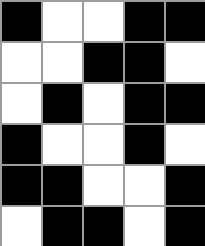[["black", "white", "white", "black", "black"], ["white", "white", "black", "black", "white"], ["white", "black", "white", "black", "black"], ["black", "white", "white", "black", "white"], ["black", "black", "white", "white", "black"], ["white", "black", "black", "white", "black"]]